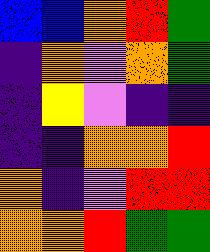[["blue", "blue", "orange", "red", "green"], ["indigo", "orange", "violet", "orange", "green"], ["indigo", "yellow", "violet", "indigo", "indigo"], ["indigo", "indigo", "orange", "orange", "red"], ["orange", "indigo", "violet", "red", "red"], ["orange", "orange", "red", "green", "green"]]